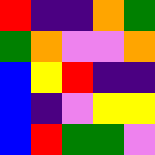[["red", "indigo", "indigo", "orange", "green"], ["green", "orange", "violet", "violet", "orange"], ["blue", "yellow", "red", "indigo", "indigo"], ["blue", "indigo", "violet", "yellow", "yellow"], ["blue", "red", "green", "green", "violet"]]